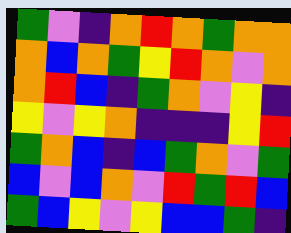[["green", "violet", "indigo", "orange", "red", "orange", "green", "orange", "orange"], ["orange", "blue", "orange", "green", "yellow", "red", "orange", "violet", "orange"], ["orange", "red", "blue", "indigo", "green", "orange", "violet", "yellow", "indigo"], ["yellow", "violet", "yellow", "orange", "indigo", "indigo", "indigo", "yellow", "red"], ["green", "orange", "blue", "indigo", "blue", "green", "orange", "violet", "green"], ["blue", "violet", "blue", "orange", "violet", "red", "green", "red", "blue"], ["green", "blue", "yellow", "violet", "yellow", "blue", "blue", "green", "indigo"]]